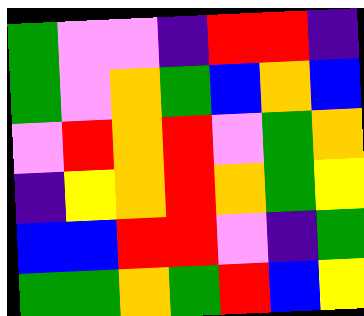[["green", "violet", "violet", "indigo", "red", "red", "indigo"], ["green", "violet", "orange", "green", "blue", "orange", "blue"], ["violet", "red", "orange", "red", "violet", "green", "orange"], ["indigo", "yellow", "orange", "red", "orange", "green", "yellow"], ["blue", "blue", "red", "red", "violet", "indigo", "green"], ["green", "green", "orange", "green", "red", "blue", "yellow"]]